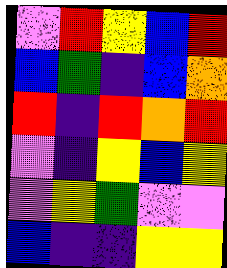[["violet", "red", "yellow", "blue", "red"], ["blue", "green", "indigo", "blue", "orange"], ["red", "indigo", "red", "orange", "red"], ["violet", "indigo", "yellow", "blue", "yellow"], ["violet", "yellow", "green", "violet", "violet"], ["blue", "indigo", "indigo", "yellow", "yellow"]]